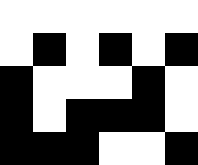[["white", "white", "white", "white", "white", "white"], ["white", "black", "white", "black", "white", "black"], ["black", "white", "white", "white", "black", "white"], ["black", "white", "black", "black", "black", "white"], ["black", "black", "black", "white", "white", "black"]]